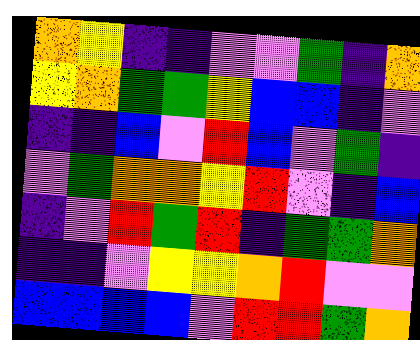[["orange", "yellow", "indigo", "indigo", "violet", "violet", "green", "indigo", "orange"], ["yellow", "orange", "green", "green", "yellow", "blue", "blue", "indigo", "violet"], ["indigo", "indigo", "blue", "violet", "red", "blue", "violet", "green", "indigo"], ["violet", "green", "orange", "orange", "yellow", "red", "violet", "indigo", "blue"], ["indigo", "violet", "red", "green", "red", "indigo", "green", "green", "orange"], ["indigo", "indigo", "violet", "yellow", "yellow", "orange", "red", "violet", "violet"], ["blue", "blue", "blue", "blue", "violet", "red", "red", "green", "orange"]]